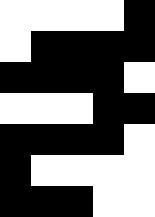[["white", "white", "white", "white", "black"], ["white", "black", "black", "black", "black"], ["black", "black", "black", "black", "white"], ["white", "white", "white", "black", "black"], ["black", "black", "black", "black", "white"], ["black", "white", "white", "white", "white"], ["black", "black", "black", "white", "white"]]